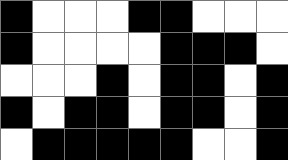[["black", "white", "white", "white", "black", "black", "white", "white", "white"], ["black", "white", "white", "white", "white", "black", "black", "black", "white"], ["white", "white", "white", "black", "white", "black", "black", "white", "black"], ["black", "white", "black", "black", "white", "black", "black", "white", "black"], ["white", "black", "black", "black", "black", "black", "white", "white", "black"]]